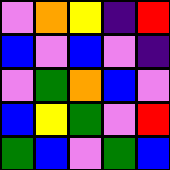[["violet", "orange", "yellow", "indigo", "red"], ["blue", "violet", "blue", "violet", "indigo"], ["violet", "green", "orange", "blue", "violet"], ["blue", "yellow", "green", "violet", "red"], ["green", "blue", "violet", "green", "blue"]]